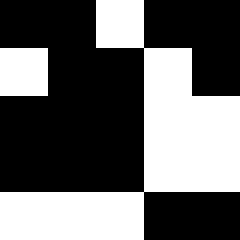[["black", "black", "white", "black", "black"], ["white", "black", "black", "white", "black"], ["black", "black", "black", "white", "white"], ["black", "black", "black", "white", "white"], ["white", "white", "white", "black", "black"]]